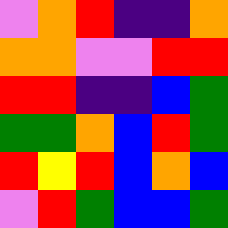[["violet", "orange", "red", "indigo", "indigo", "orange"], ["orange", "orange", "violet", "violet", "red", "red"], ["red", "red", "indigo", "indigo", "blue", "green"], ["green", "green", "orange", "blue", "red", "green"], ["red", "yellow", "red", "blue", "orange", "blue"], ["violet", "red", "green", "blue", "blue", "green"]]